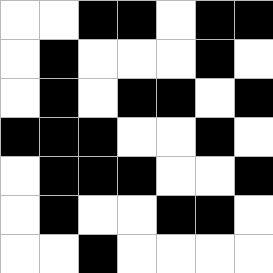[["white", "white", "black", "black", "white", "black", "black"], ["white", "black", "white", "white", "white", "black", "white"], ["white", "black", "white", "black", "black", "white", "black"], ["black", "black", "black", "white", "white", "black", "white"], ["white", "black", "black", "black", "white", "white", "black"], ["white", "black", "white", "white", "black", "black", "white"], ["white", "white", "black", "white", "white", "white", "white"]]